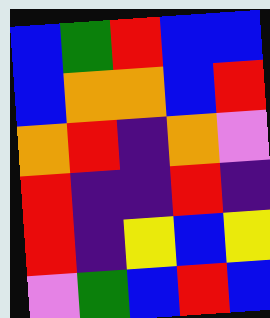[["blue", "green", "red", "blue", "blue"], ["blue", "orange", "orange", "blue", "red"], ["orange", "red", "indigo", "orange", "violet"], ["red", "indigo", "indigo", "red", "indigo"], ["red", "indigo", "yellow", "blue", "yellow"], ["violet", "green", "blue", "red", "blue"]]